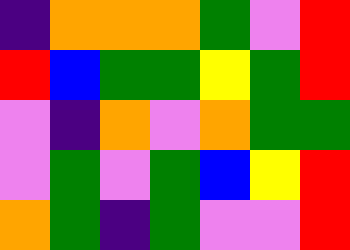[["indigo", "orange", "orange", "orange", "green", "violet", "red"], ["red", "blue", "green", "green", "yellow", "green", "red"], ["violet", "indigo", "orange", "violet", "orange", "green", "green"], ["violet", "green", "violet", "green", "blue", "yellow", "red"], ["orange", "green", "indigo", "green", "violet", "violet", "red"]]